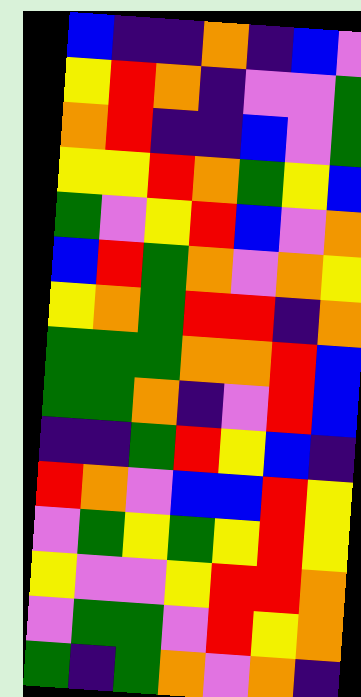[["blue", "indigo", "indigo", "orange", "indigo", "blue", "violet"], ["yellow", "red", "orange", "indigo", "violet", "violet", "green"], ["orange", "red", "indigo", "indigo", "blue", "violet", "green"], ["yellow", "yellow", "red", "orange", "green", "yellow", "blue"], ["green", "violet", "yellow", "red", "blue", "violet", "orange"], ["blue", "red", "green", "orange", "violet", "orange", "yellow"], ["yellow", "orange", "green", "red", "red", "indigo", "orange"], ["green", "green", "green", "orange", "orange", "red", "blue"], ["green", "green", "orange", "indigo", "violet", "red", "blue"], ["indigo", "indigo", "green", "red", "yellow", "blue", "indigo"], ["red", "orange", "violet", "blue", "blue", "red", "yellow"], ["violet", "green", "yellow", "green", "yellow", "red", "yellow"], ["yellow", "violet", "violet", "yellow", "red", "red", "orange"], ["violet", "green", "green", "violet", "red", "yellow", "orange"], ["green", "indigo", "green", "orange", "violet", "orange", "indigo"]]